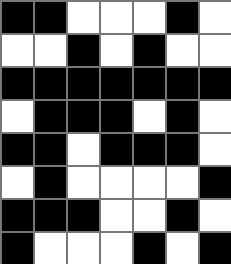[["black", "black", "white", "white", "white", "black", "white"], ["white", "white", "black", "white", "black", "white", "white"], ["black", "black", "black", "black", "black", "black", "black"], ["white", "black", "black", "black", "white", "black", "white"], ["black", "black", "white", "black", "black", "black", "white"], ["white", "black", "white", "white", "white", "white", "black"], ["black", "black", "black", "white", "white", "black", "white"], ["black", "white", "white", "white", "black", "white", "black"]]